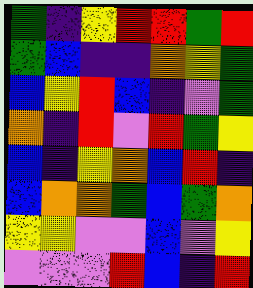[["green", "indigo", "yellow", "red", "red", "green", "red"], ["green", "blue", "indigo", "indigo", "orange", "yellow", "green"], ["blue", "yellow", "red", "blue", "indigo", "violet", "green"], ["orange", "indigo", "red", "violet", "red", "green", "yellow"], ["blue", "indigo", "yellow", "orange", "blue", "red", "indigo"], ["blue", "orange", "orange", "green", "blue", "green", "orange"], ["yellow", "yellow", "violet", "violet", "blue", "violet", "yellow"], ["violet", "violet", "violet", "red", "blue", "indigo", "red"]]